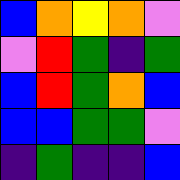[["blue", "orange", "yellow", "orange", "violet"], ["violet", "red", "green", "indigo", "green"], ["blue", "red", "green", "orange", "blue"], ["blue", "blue", "green", "green", "violet"], ["indigo", "green", "indigo", "indigo", "blue"]]